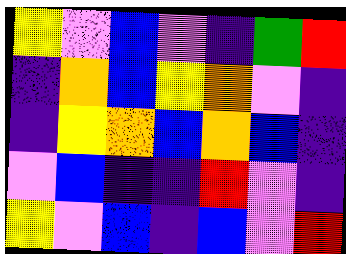[["yellow", "violet", "blue", "violet", "indigo", "green", "red"], ["indigo", "orange", "blue", "yellow", "orange", "violet", "indigo"], ["indigo", "yellow", "orange", "blue", "orange", "blue", "indigo"], ["violet", "blue", "indigo", "indigo", "red", "violet", "indigo"], ["yellow", "violet", "blue", "indigo", "blue", "violet", "red"]]